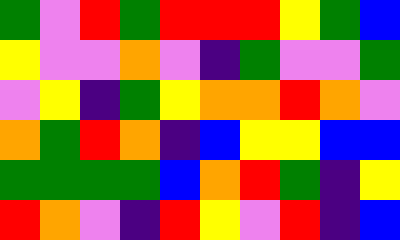[["green", "violet", "red", "green", "red", "red", "red", "yellow", "green", "blue"], ["yellow", "violet", "violet", "orange", "violet", "indigo", "green", "violet", "violet", "green"], ["violet", "yellow", "indigo", "green", "yellow", "orange", "orange", "red", "orange", "violet"], ["orange", "green", "red", "orange", "indigo", "blue", "yellow", "yellow", "blue", "blue"], ["green", "green", "green", "green", "blue", "orange", "red", "green", "indigo", "yellow"], ["red", "orange", "violet", "indigo", "red", "yellow", "violet", "red", "indigo", "blue"]]